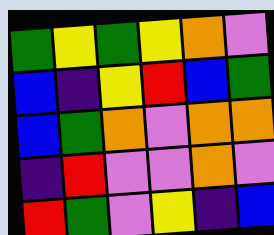[["green", "yellow", "green", "yellow", "orange", "violet"], ["blue", "indigo", "yellow", "red", "blue", "green"], ["blue", "green", "orange", "violet", "orange", "orange"], ["indigo", "red", "violet", "violet", "orange", "violet"], ["red", "green", "violet", "yellow", "indigo", "blue"]]